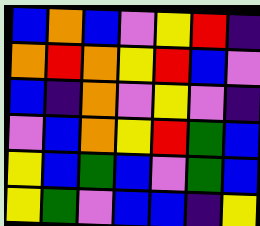[["blue", "orange", "blue", "violet", "yellow", "red", "indigo"], ["orange", "red", "orange", "yellow", "red", "blue", "violet"], ["blue", "indigo", "orange", "violet", "yellow", "violet", "indigo"], ["violet", "blue", "orange", "yellow", "red", "green", "blue"], ["yellow", "blue", "green", "blue", "violet", "green", "blue"], ["yellow", "green", "violet", "blue", "blue", "indigo", "yellow"]]